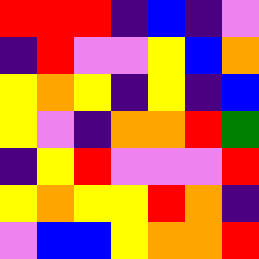[["red", "red", "red", "indigo", "blue", "indigo", "violet"], ["indigo", "red", "violet", "violet", "yellow", "blue", "orange"], ["yellow", "orange", "yellow", "indigo", "yellow", "indigo", "blue"], ["yellow", "violet", "indigo", "orange", "orange", "red", "green"], ["indigo", "yellow", "red", "violet", "violet", "violet", "red"], ["yellow", "orange", "yellow", "yellow", "red", "orange", "indigo"], ["violet", "blue", "blue", "yellow", "orange", "orange", "red"]]